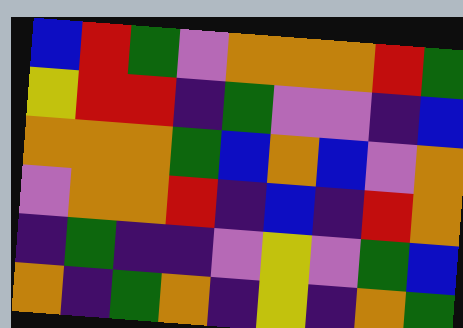[["blue", "red", "green", "violet", "orange", "orange", "orange", "red", "green"], ["yellow", "red", "red", "indigo", "green", "violet", "violet", "indigo", "blue"], ["orange", "orange", "orange", "green", "blue", "orange", "blue", "violet", "orange"], ["violet", "orange", "orange", "red", "indigo", "blue", "indigo", "red", "orange"], ["indigo", "green", "indigo", "indigo", "violet", "yellow", "violet", "green", "blue"], ["orange", "indigo", "green", "orange", "indigo", "yellow", "indigo", "orange", "green"]]